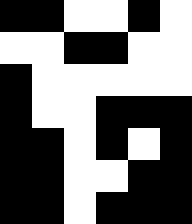[["black", "black", "white", "white", "black", "white"], ["white", "white", "black", "black", "white", "white"], ["black", "white", "white", "white", "white", "white"], ["black", "white", "white", "black", "black", "black"], ["black", "black", "white", "black", "white", "black"], ["black", "black", "white", "white", "black", "black"], ["black", "black", "white", "black", "black", "black"]]